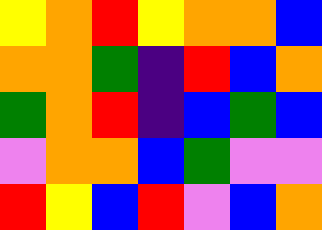[["yellow", "orange", "red", "yellow", "orange", "orange", "blue"], ["orange", "orange", "green", "indigo", "red", "blue", "orange"], ["green", "orange", "red", "indigo", "blue", "green", "blue"], ["violet", "orange", "orange", "blue", "green", "violet", "violet"], ["red", "yellow", "blue", "red", "violet", "blue", "orange"]]